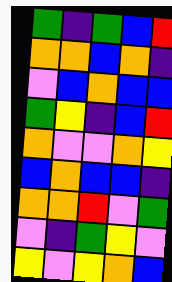[["green", "indigo", "green", "blue", "red"], ["orange", "orange", "blue", "orange", "indigo"], ["violet", "blue", "orange", "blue", "blue"], ["green", "yellow", "indigo", "blue", "red"], ["orange", "violet", "violet", "orange", "yellow"], ["blue", "orange", "blue", "blue", "indigo"], ["orange", "orange", "red", "violet", "green"], ["violet", "indigo", "green", "yellow", "violet"], ["yellow", "violet", "yellow", "orange", "blue"]]